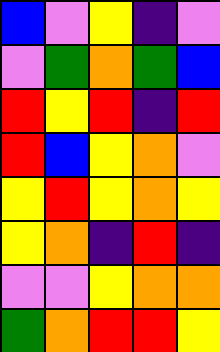[["blue", "violet", "yellow", "indigo", "violet"], ["violet", "green", "orange", "green", "blue"], ["red", "yellow", "red", "indigo", "red"], ["red", "blue", "yellow", "orange", "violet"], ["yellow", "red", "yellow", "orange", "yellow"], ["yellow", "orange", "indigo", "red", "indigo"], ["violet", "violet", "yellow", "orange", "orange"], ["green", "orange", "red", "red", "yellow"]]